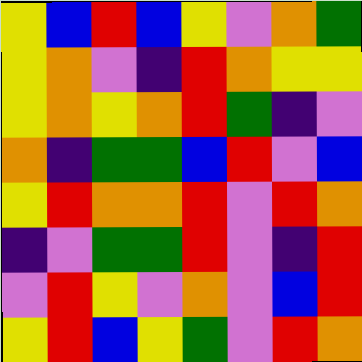[["yellow", "blue", "red", "blue", "yellow", "violet", "orange", "green"], ["yellow", "orange", "violet", "indigo", "red", "orange", "yellow", "yellow"], ["yellow", "orange", "yellow", "orange", "red", "green", "indigo", "violet"], ["orange", "indigo", "green", "green", "blue", "red", "violet", "blue"], ["yellow", "red", "orange", "orange", "red", "violet", "red", "orange"], ["indigo", "violet", "green", "green", "red", "violet", "indigo", "red"], ["violet", "red", "yellow", "violet", "orange", "violet", "blue", "red"], ["yellow", "red", "blue", "yellow", "green", "violet", "red", "orange"]]